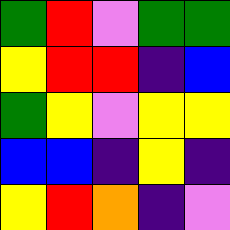[["green", "red", "violet", "green", "green"], ["yellow", "red", "red", "indigo", "blue"], ["green", "yellow", "violet", "yellow", "yellow"], ["blue", "blue", "indigo", "yellow", "indigo"], ["yellow", "red", "orange", "indigo", "violet"]]